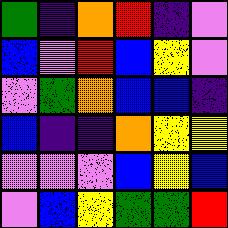[["green", "indigo", "orange", "red", "indigo", "violet"], ["blue", "violet", "red", "blue", "yellow", "violet"], ["violet", "green", "orange", "blue", "blue", "indigo"], ["blue", "indigo", "indigo", "orange", "yellow", "yellow"], ["violet", "violet", "violet", "blue", "yellow", "blue"], ["violet", "blue", "yellow", "green", "green", "red"]]